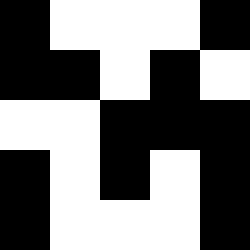[["black", "white", "white", "white", "black"], ["black", "black", "white", "black", "white"], ["white", "white", "black", "black", "black"], ["black", "white", "black", "white", "black"], ["black", "white", "white", "white", "black"]]